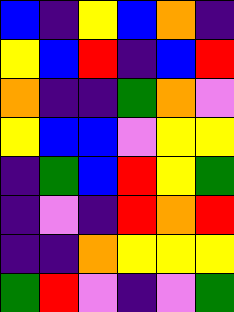[["blue", "indigo", "yellow", "blue", "orange", "indigo"], ["yellow", "blue", "red", "indigo", "blue", "red"], ["orange", "indigo", "indigo", "green", "orange", "violet"], ["yellow", "blue", "blue", "violet", "yellow", "yellow"], ["indigo", "green", "blue", "red", "yellow", "green"], ["indigo", "violet", "indigo", "red", "orange", "red"], ["indigo", "indigo", "orange", "yellow", "yellow", "yellow"], ["green", "red", "violet", "indigo", "violet", "green"]]